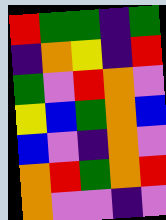[["red", "green", "green", "indigo", "green"], ["indigo", "orange", "yellow", "indigo", "red"], ["green", "violet", "red", "orange", "violet"], ["yellow", "blue", "green", "orange", "blue"], ["blue", "violet", "indigo", "orange", "violet"], ["orange", "red", "green", "orange", "red"], ["orange", "violet", "violet", "indigo", "violet"]]